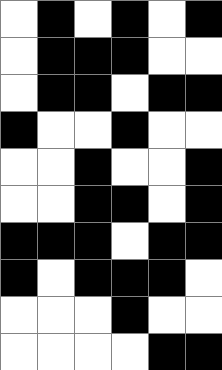[["white", "black", "white", "black", "white", "black"], ["white", "black", "black", "black", "white", "white"], ["white", "black", "black", "white", "black", "black"], ["black", "white", "white", "black", "white", "white"], ["white", "white", "black", "white", "white", "black"], ["white", "white", "black", "black", "white", "black"], ["black", "black", "black", "white", "black", "black"], ["black", "white", "black", "black", "black", "white"], ["white", "white", "white", "black", "white", "white"], ["white", "white", "white", "white", "black", "black"]]